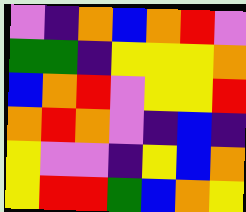[["violet", "indigo", "orange", "blue", "orange", "red", "violet"], ["green", "green", "indigo", "yellow", "yellow", "yellow", "orange"], ["blue", "orange", "red", "violet", "yellow", "yellow", "red"], ["orange", "red", "orange", "violet", "indigo", "blue", "indigo"], ["yellow", "violet", "violet", "indigo", "yellow", "blue", "orange"], ["yellow", "red", "red", "green", "blue", "orange", "yellow"]]